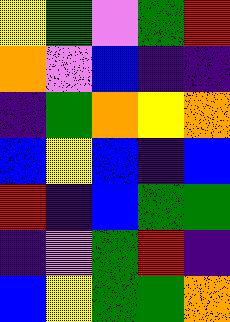[["yellow", "green", "violet", "green", "red"], ["orange", "violet", "blue", "indigo", "indigo"], ["indigo", "green", "orange", "yellow", "orange"], ["blue", "yellow", "blue", "indigo", "blue"], ["red", "indigo", "blue", "green", "green"], ["indigo", "violet", "green", "red", "indigo"], ["blue", "yellow", "green", "green", "orange"]]